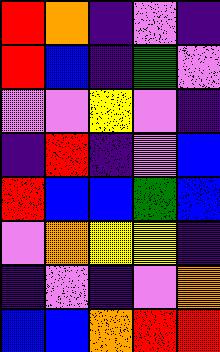[["red", "orange", "indigo", "violet", "indigo"], ["red", "blue", "indigo", "green", "violet"], ["violet", "violet", "yellow", "violet", "indigo"], ["indigo", "red", "indigo", "violet", "blue"], ["red", "blue", "blue", "green", "blue"], ["violet", "orange", "yellow", "yellow", "indigo"], ["indigo", "violet", "indigo", "violet", "orange"], ["blue", "blue", "orange", "red", "red"]]